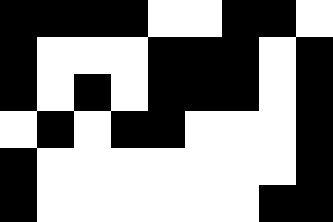[["black", "black", "black", "black", "white", "white", "black", "black", "white"], ["black", "white", "white", "white", "black", "black", "black", "white", "black"], ["black", "white", "black", "white", "black", "black", "black", "white", "black"], ["white", "black", "white", "black", "black", "white", "white", "white", "black"], ["black", "white", "white", "white", "white", "white", "white", "white", "black"], ["black", "white", "white", "white", "white", "white", "white", "black", "black"]]